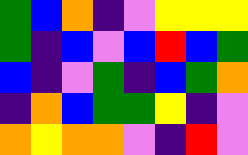[["green", "blue", "orange", "indigo", "violet", "yellow", "yellow", "yellow"], ["green", "indigo", "blue", "violet", "blue", "red", "blue", "green"], ["blue", "indigo", "violet", "green", "indigo", "blue", "green", "orange"], ["indigo", "orange", "blue", "green", "green", "yellow", "indigo", "violet"], ["orange", "yellow", "orange", "orange", "violet", "indigo", "red", "violet"]]